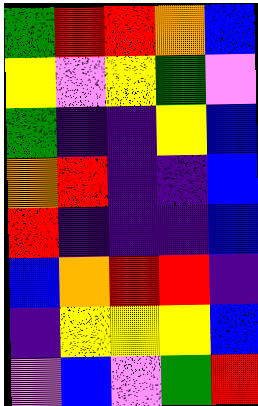[["green", "red", "red", "orange", "blue"], ["yellow", "violet", "yellow", "green", "violet"], ["green", "indigo", "indigo", "yellow", "blue"], ["orange", "red", "indigo", "indigo", "blue"], ["red", "indigo", "indigo", "indigo", "blue"], ["blue", "orange", "red", "red", "indigo"], ["indigo", "yellow", "yellow", "yellow", "blue"], ["violet", "blue", "violet", "green", "red"]]